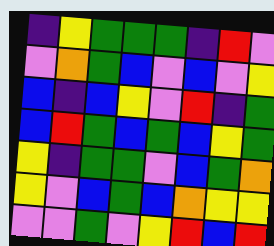[["indigo", "yellow", "green", "green", "green", "indigo", "red", "violet"], ["violet", "orange", "green", "blue", "violet", "blue", "violet", "yellow"], ["blue", "indigo", "blue", "yellow", "violet", "red", "indigo", "green"], ["blue", "red", "green", "blue", "green", "blue", "yellow", "green"], ["yellow", "indigo", "green", "green", "violet", "blue", "green", "orange"], ["yellow", "violet", "blue", "green", "blue", "orange", "yellow", "yellow"], ["violet", "violet", "green", "violet", "yellow", "red", "blue", "red"]]